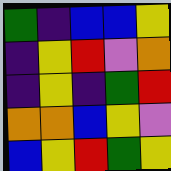[["green", "indigo", "blue", "blue", "yellow"], ["indigo", "yellow", "red", "violet", "orange"], ["indigo", "yellow", "indigo", "green", "red"], ["orange", "orange", "blue", "yellow", "violet"], ["blue", "yellow", "red", "green", "yellow"]]